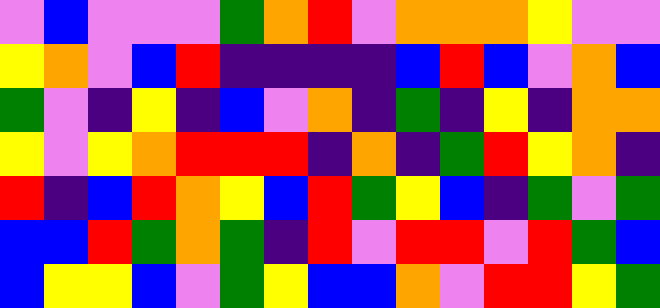[["violet", "blue", "violet", "violet", "violet", "green", "orange", "red", "violet", "orange", "orange", "orange", "yellow", "violet", "violet"], ["yellow", "orange", "violet", "blue", "red", "indigo", "indigo", "indigo", "indigo", "blue", "red", "blue", "violet", "orange", "blue"], ["green", "violet", "indigo", "yellow", "indigo", "blue", "violet", "orange", "indigo", "green", "indigo", "yellow", "indigo", "orange", "orange"], ["yellow", "violet", "yellow", "orange", "red", "red", "red", "indigo", "orange", "indigo", "green", "red", "yellow", "orange", "indigo"], ["red", "indigo", "blue", "red", "orange", "yellow", "blue", "red", "green", "yellow", "blue", "indigo", "green", "violet", "green"], ["blue", "blue", "red", "green", "orange", "green", "indigo", "red", "violet", "red", "red", "violet", "red", "green", "blue"], ["blue", "yellow", "yellow", "blue", "violet", "green", "yellow", "blue", "blue", "orange", "violet", "red", "red", "yellow", "green"]]